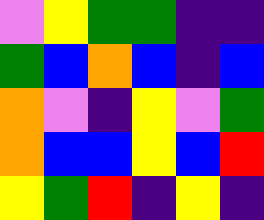[["violet", "yellow", "green", "green", "indigo", "indigo"], ["green", "blue", "orange", "blue", "indigo", "blue"], ["orange", "violet", "indigo", "yellow", "violet", "green"], ["orange", "blue", "blue", "yellow", "blue", "red"], ["yellow", "green", "red", "indigo", "yellow", "indigo"]]